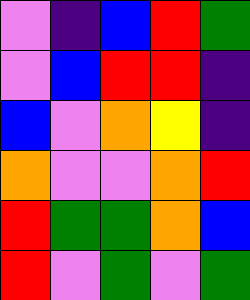[["violet", "indigo", "blue", "red", "green"], ["violet", "blue", "red", "red", "indigo"], ["blue", "violet", "orange", "yellow", "indigo"], ["orange", "violet", "violet", "orange", "red"], ["red", "green", "green", "orange", "blue"], ["red", "violet", "green", "violet", "green"]]